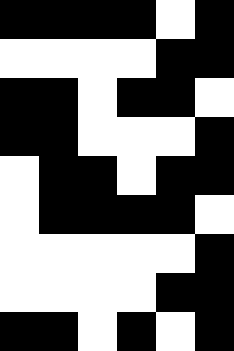[["black", "black", "black", "black", "white", "black"], ["white", "white", "white", "white", "black", "black"], ["black", "black", "white", "black", "black", "white"], ["black", "black", "white", "white", "white", "black"], ["white", "black", "black", "white", "black", "black"], ["white", "black", "black", "black", "black", "white"], ["white", "white", "white", "white", "white", "black"], ["white", "white", "white", "white", "black", "black"], ["black", "black", "white", "black", "white", "black"]]